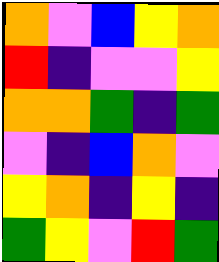[["orange", "violet", "blue", "yellow", "orange"], ["red", "indigo", "violet", "violet", "yellow"], ["orange", "orange", "green", "indigo", "green"], ["violet", "indigo", "blue", "orange", "violet"], ["yellow", "orange", "indigo", "yellow", "indigo"], ["green", "yellow", "violet", "red", "green"]]